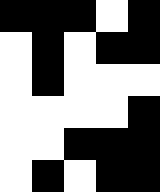[["black", "black", "black", "white", "black"], ["white", "black", "white", "black", "black"], ["white", "black", "white", "white", "white"], ["white", "white", "white", "white", "black"], ["white", "white", "black", "black", "black"], ["white", "black", "white", "black", "black"]]